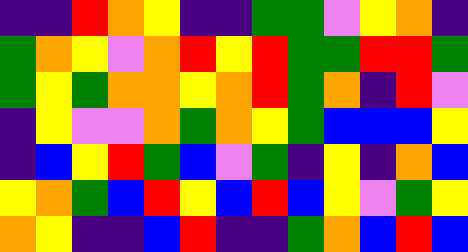[["indigo", "indigo", "red", "orange", "yellow", "indigo", "indigo", "green", "green", "violet", "yellow", "orange", "indigo"], ["green", "orange", "yellow", "violet", "orange", "red", "yellow", "red", "green", "green", "red", "red", "green"], ["green", "yellow", "green", "orange", "orange", "yellow", "orange", "red", "green", "orange", "indigo", "red", "violet"], ["indigo", "yellow", "violet", "violet", "orange", "green", "orange", "yellow", "green", "blue", "blue", "blue", "yellow"], ["indigo", "blue", "yellow", "red", "green", "blue", "violet", "green", "indigo", "yellow", "indigo", "orange", "blue"], ["yellow", "orange", "green", "blue", "red", "yellow", "blue", "red", "blue", "yellow", "violet", "green", "yellow"], ["orange", "yellow", "indigo", "indigo", "blue", "red", "indigo", "indigo", "green", "orange", "blue", "red", "blue"]]